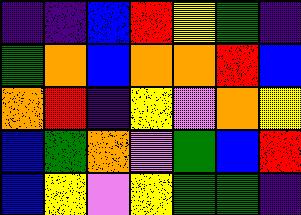[["indigo", "indigo", "blue", "red", "yellow", "green", "indigo"], ["green", "orange", "blue", "orange", "orange", "red", "blue"], ["orange", "red", "indigo", "yellow", "violet", "orange", "yellow"], ["blue", "green", "orange", "violet", "green", "blue", "red"], ["blue", "yellow", "violet", "yellow", "green", "green", "indigo"]]